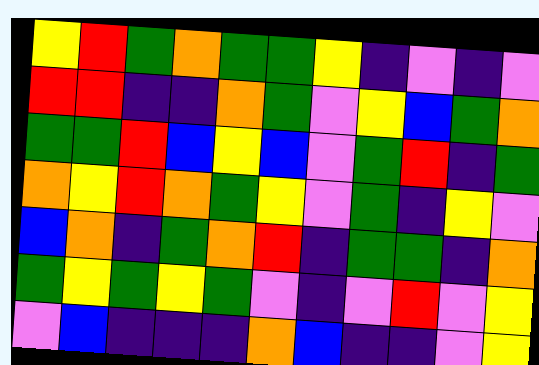[["yellow", "red", "green", "orange", "green", "green", "yellow", "indigo", "violet", "indigo", "violet"], ["red", "red", "indigo", "indigo", "orange", "green", "violet", "yellow", "blue", "green", "orange"], ["green", "green", "red", "blue", "yellow", "blue", "violet", "green", "red", "indigo", "green"], ["orange", "yellow", "red", "orange", "green", "yellow", "violet", "green", "indigo", "yellow", "violet"], ["blue", "orange", "indigo", "green", "orange", "red", "indigo", "green", "green", "indigo", "orange"], ["green", "yellow", "green", "yellow", "green", "violet", "indigo", "violet", "red", "violet", "yellow"], ["violet", "blue", "indigo", "indigo", "indigo", "orange", "blue", "indigo", "indigo", "violet", "yellow"]]